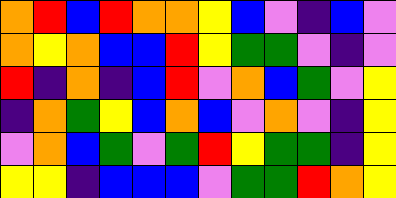[["orange", "red", "blue", "red", "orange", "orange", "yellow", "blue", "violet", "indigo", "blue", "violet"], ["orange", "yellow", "orange", "blue", "blue", "red", "yellow", "green", "green", "violet", "indigo", "violet"], ["red", "indigo", "orange", "indigo", "blue", "red", "violet", "orange", "blue", "green", "violet", "yellow"], ["indigo", "orange", "green", "yellow", "blue", "orange", "blue", "violet", "orange", "violet", "indigo", "yellow"], ["violet", "orange", "blue", "green", "violet", "green", "red", "yellow", "green", "green", "indigo", "yellow"], ["yellow", "yellow", "indigo", "blue", "blue", "blue", "violet", "green", "green", "red", "orange", "yellow"]]